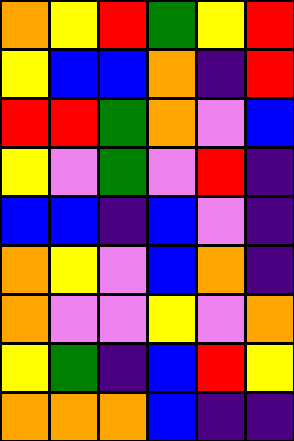[["orange", "yellow", "red", "green", "yellow", "red"], ["yellow", "blue", "blue", "orange", "indigo", "red"], ["red", "red", "green", "orange", "violet", "blue"], ["yellow", "violet", "green", "violet", "red", "indigo"], ["blue", "blue", "indigo", "blue", "violet", "indigo"], ["orange", "yellow", "violet", "blue", "orange", "indigo"], ["orange", "violet", "violet", "yellow", "violet", "orange"], ["yellow", "green", "indigo", "blue", "red", "yellow"], ["orange", "orange", "orange", "blue", "indigo", "indigo"]]